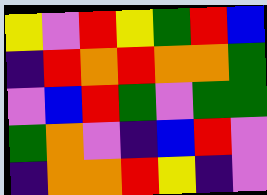[["yellow", "violet", "red", "yellow", "green", "red", "blue"], ["indigo", "red", "orange", "red", "orange", "orange", "green"], ["violet", "blue", "red", "green", "violet", "green", "green"], ["green", "orange", "violet", "indigo", "blue", "red", "violet"], ["indigo", "orange", "orange", "red", "yellow", "indigo", "violet"]]